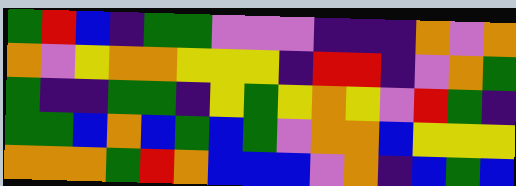[["green", "red", "blue", "indigo", "green", "green", "violet", "violet", "violet", "indigo", "indigo", "indigo", "orange", "violet", "orange"], ["orange", "violet", "yellow", "orange", "orange", "yellow", "yellow", "yellow", "indigo", "red", "red", "indigo", "violet", "orange", "green"], ["green", "indigo", "indigo", "green", "green", "indigo", "yellow", "green", "yellow", "orange", "yellow", "violet", "red", "green", "indigo"], ["green", "green", "blue", "orange", "blue", "green", "blue", "green", "violet", "orange", "orange", "blue", "yellow", "yellow", "yellow"], ["orange", "orange", "orange", "green", "red", "orange", "blue", "blue", "blue", "violet", "orange", "indigo", "blue", "green", "blue"]]